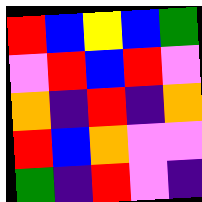[["red", "blue", "yellow", "blue", "green"], ["violet", "red", "blue", "red", "violet"], ["orange", "indigo", "red", "indigo", "orange"], ["red", "blue", "orange", "violet", "violet"], ["green", "indigo", "red", "violet", "indigo"]]